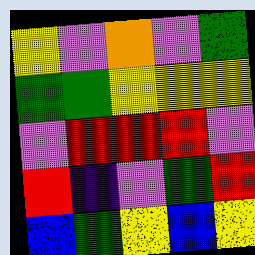[["yellow", "violet", "orange", "violet", "green"], ["green", "green", "yellow", "yellow", "yellow"], ["violet", "red", "red", "red", "violet"], ["red", "indigo", "violet", "green", "red"], ["blue", "green", "yellow", "blue", "yellow"]]